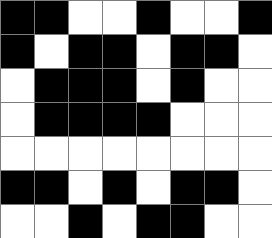[["black", "black", "white", "white", "black", "white", "white", "black"], ["black", "white", "black", "black", "white", "black", "black", "white"], ["white", "black", "black", "black", "white", "black", "white", "white"], ["white", "black", "black", "black", "black", "white", "white", "white"], ["white", "white", "white", "white", "white", "white", "white", "white"], ["black", "black", "white", "black", "white", "black", "black", "white"], ["white", "white", "black", "white", "black", "black", "white", "white"]]